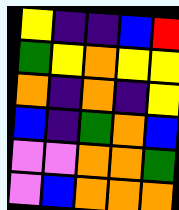[["yellow", "indigo", "indigo", "blue", "red"], ["green", "yellow", "orange", "yellow", "yellow"], ["orange", "indigo", "orange", "indigo", "yellow"], ["blue", "indigo", "green", "orange", "blue"], ["violet", "violet", "orange", "orange", "green"], ["violet", "blue", "orange", "orange", "orange"]]